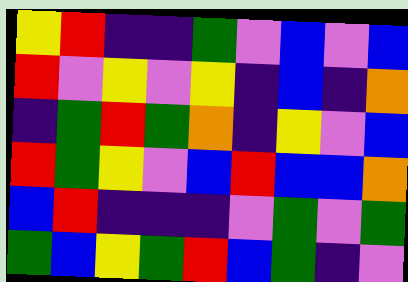[["yellow", "red", "indigo", "indigo", "green", "violet", "blue", "violet", "blue"], ["red", "violet", "yellow", "violet", "yellow", "indigo", "blue", "indigo", "orange"], ["indigo", "green", "red", "green", "orange", "indigo", "yellow", "violet", "blue"], ["red", "green", "yellow", "violet", "blue", "red", "blue", "blue", "orange"], ["blue", "red", "indigo", "indigo", "indigo", "violet", "green", "violet", "green"], ["green", "blue", "yellow", "green", "red", "blue", "green", "indigo", "violet"]]